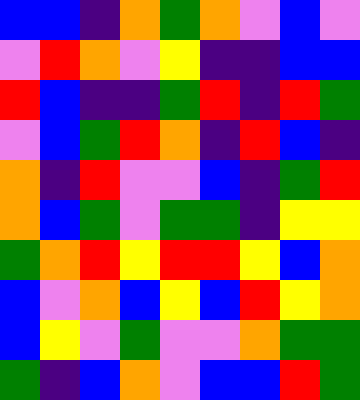[["blue", "blue", "indigo", "orange", "green", "orange", "violet", "blue", "violet"], ["violet", "red", "orange", "violet", "yellow", "indigo", "indigo", "blue", "blue"], ["red", "blue", "indigo", "indigo", "green", "red", "indigo", "red", "green"], ["violet", "blue", "green", "red", "orange", "indigo", "red", "blue", "indigo"], ["orange", "indigo", "red", "violet", "violet", "blue", "indigo", "green", "red"], ["orange", "blue", "green", "violet", "green", "green", "indigo", "yellow", "yellow"], ["green", "orange", "red", "yellow", "red", "red", "yellow", "blue", "orange"], ["blue", "violet", "orange", "blue", "yellow", "blue", "red", "yellow", "orange"], ["blue", "yellow", "violet", "green", "violet", "violet", "orange", "green", "green"], ["green", "indigo", "blue", "orange", "violet", "blue", "blue", "red", "green"]]